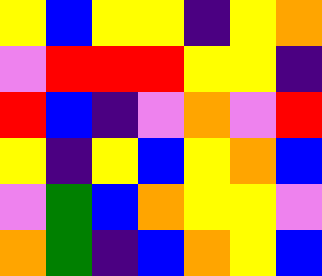[["yellow", "blue", "yellow", "yellow", "indigo", "yellow", "orange"], ["violet", "red", "red", "red", "yellow", "yellow", "indigo"], ["red", "blue", "indigo", "violet", "orange", "violet", "red"], ["yellow", "indigo", "yellow", "blue", "yellow", "orange", "blue"], ["violet", "green", "blue", "orange", "yellow", "yellow", "violet"], ["orange", "green", "indigo", "blue", "orange", "yellow", "blue"]]